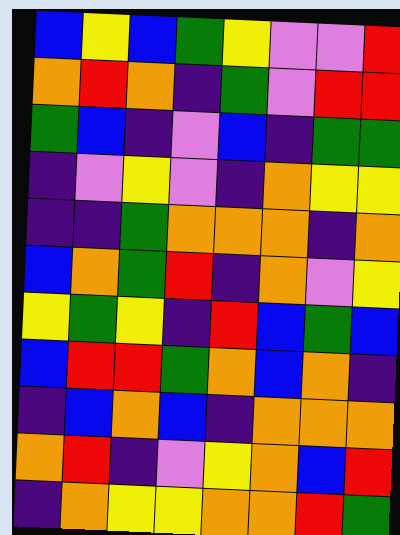[["blue", "yellow", "blue", "green", "yellow", "violet", "violet", "red"], ["orange", "red", "orange", "indigo", "green", "violet", "red", "red"], ["green", "blue", "indigo", "violet", "blue", "indigo", "green", "green"], ["indigo", "violet", "yellow", "violet", "indigo", "orange", "yellow", "yellow"], ["indigo", "indigo", "green", "orange", "orange", "orange", "indigo", "orange"], ["blue", "orange", "green", "red", "indigo", "orange", "violet", "yellow"], ["yellow", "green", "yellow", "indigo", "red", "blue", "green", "blue"], ["blue", "red", "red", "green", "orange", "blue", "orange", "indigo"], ["indigo", "blue", "orange", "blue", "indigo", "orange", "orange", "orange"], ["orange", "red", "indigo", "violet", "yellow", "orange", "blue", "red"], ["indigo", "orange", "yellow", "yellow", "orange", "orange", "red", "green"]]